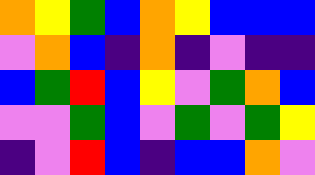[["orange", "yellow", "green", "blue", "orange", "yellow", "blue", "blue", "blue"], ["violet", "orange", "blue", "indigo", "orange", "indigo", "violet", "indigo", "indigo"], ["blue", "green", "red", "blue", "yellow", "violet", "green", "orange", "blue"], ["violet", "violet", "green", "blue", "violet", "green", "violet", "green", "yellow"], ["indigo", "violet", "red", "blue", "indigo", "blue", "blue", "orange", "violet"]]